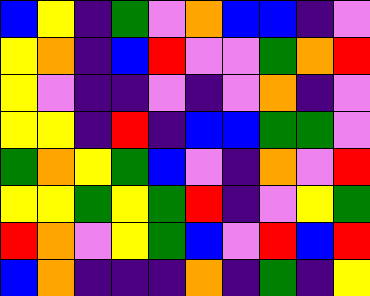[["blue", "yellow", "indigo", "green", "violet", "orange", "blue", "blue", "indigo", "violet"], ["yellow", "orange", "indigo", "blue", "red", "violet", "violet", "green", "orange", "red"], ["yellow", "violet", "indigo", "indigo", "violet", "indigo", "violet", "orange", "indigo", "violet"], ["yellow", "yellow", "indigo", "red", "indigo", "blue", "blue", "green", "green", "violet"], ["green", "orange", "yellow", "green", "blue", "violet", "indigo", "orange", "violet", "red"], ["yellow", "yellow", "green", "yellow", "green", "red", "indigo", "violet", "yellow", "green"], ["red", "orange", "violet", "yellow", "green", "blue", "violet", "red", "blue", "red"], ["blue", "orange", "indigo", "indigo", "indigo", "orange", "indigo", "green", "indigo", "yellow"]]